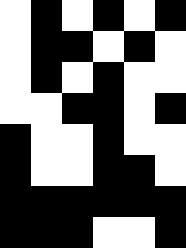[["white", "black", "white", "black", "white", "black"], ["white", "black", "black", "white", "black", "white"], ["white", "black", "white", "black", "white", "white"], ["white", "white", "black", "black", "white", "black"], ["black", "white", "white", "black", "white", "white"], ["black", "white", "white", "black", "black", "white"], ["black", "black", "black", "black", "black", "black"], ["black", "black", "black", "white", "white", "black"]]